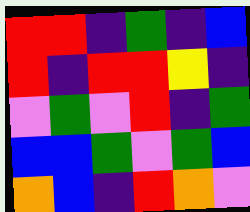[["red", "red", "indigo", "green", "indigo", "blue"], ["red", "indigo", "red", "red", "yellow", "indigo"], ["violet", "green", "violet", "red", "indigo", "green"], ["blue", "blue", "green", "violet", "green", "blue"], ["orange", "blue", "indigo", "red", "orange", "violet"]]